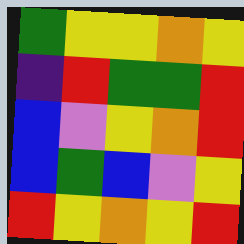[["green", "yellow", "yellow", "orange", "yellow"], ["indigo", "red", "green", "green", "red"], ["blue", "violet", "yellow", "orange", "red"], ["blue", "green", "blue", "violet", "yellow"], ["red", "yellow", "orange", "yellow", "red"]]